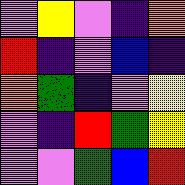[["violet", "yellow", "violet", "indigo", "orange"], ["red", "indigo", "violet", "blue", "indigo"], ["orange", "green", "indigo", "violet", "yellow"], ["violet", "indigo", "red", "green", "yellow"], ["violet", "violet", "green", "blue", "red"]]